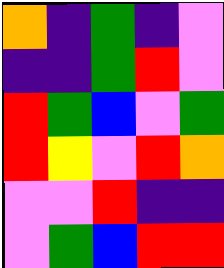[["orange", "indigo", "green", "indigo", "violet"], ["indigo", "indigo", "green", "red", "violet"], ["red", "green", "blue", "violet", "green"], ["red", "yellow", "violet", "red", "orange"], ["violet", "violet", "red", "indigo", "indigo"], ["violet", "green", "blue", "red", "red"]]